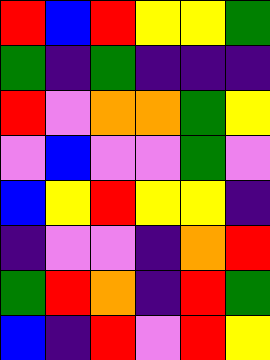[["red", "blue", "red", "yellow", "yellow", "green"], ["green", "indigo", "green", "indigo", "indigo", "indigo"], ["red", "violet", "orange", "orange", "green", "yellow"], ["violet", "blue", "violet", "violet", "green", "violet"], ["blue", "yellow", "red", "yellow", "yellow", "indigo"], ["indigo", "violet", "violet", "indigo", "orange", "red"], ["green", "red", "orange", "indigo", "red", "green"], ["blue", "indigo", "red", "violet", "red", "yellow"]]